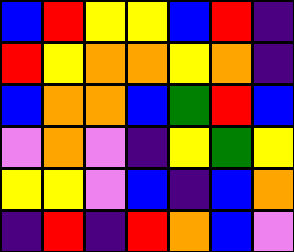[["blue", "red", "yellow", "yellow", "blue", "red", "indigo"], ["red", "yellow", "orange", "orange", "yellow", "orange", "indigo"], ["blue", "orange", "orange", "blue", "green", "red", "blue"], ["violet", "orange", "violet", "indigo", "yellow", "green", "yellow"], ["yellow", "yellow", "violet", "blue", "indigo", "blue", "orange"], ["indigo", "red", "indigo", "red", "orange", "blue", "violet"]]